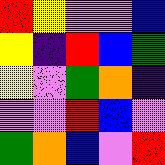[["red", "yellow", "violet", "violet", "blue"], ["yellow", "indigo", "red", "blue", "green"], ["yellow", "violet", "green", "orange", "indigo"], ["violet", "violet", "red", "blue", "violet"], ["green", "orange", "blue", "violet", "red"]]